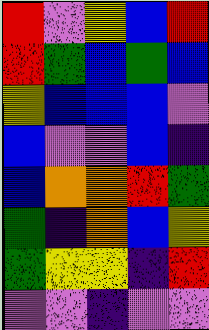[["red", "violet", "yellow", "blue", "red"], ["red", "green", "blue", "green", "blue"], ["yellow", "blue", "blue", "blue", "violet"], ["blue", "violet", "violet", "blue", "indigo"], ["blue", "orange", "orange", "red", "green"], ["green", "indigo", "orange", "blue", "yellow"], ["green", "yellow", "yellow", "indigo", "red"], ["violet", "violet", "indigo", "violet", "violet"]]